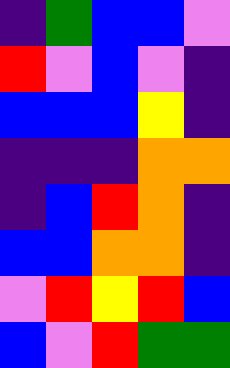[["indigo", "green", "blue", "blue", "violet"], ["red", "violet", "blue", "violet", "indigo"], ["blue", "blue", "blue", "yellow", "indigo"], ["indigo", "indigo", "indigo", "orange", "orange"], ["indigo", "blue", "red", "orange", "indigo"], ["blue", "blue", "orange", "orange", "indigo"], ["violet", "red", "yellow", "red", "blue"], ["blue", "violet", "red", "green", "green"]]